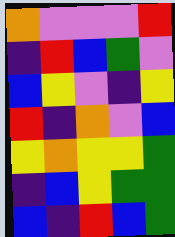[["orange", "violet", "violet", "violet", "red"], ["indigo", "red", "blue", "green", "violet"], ["blue", "yellow", "violet", "indigo", "yellow"], ["red", "indigo", "orange", "violet", "blue"], ["yellow", "orange", "yellow", "yellow", "green"], ["indigo", "blue", "yellow", "green", "green"], ["blue", "indigo", "red", "blue", "green"]]